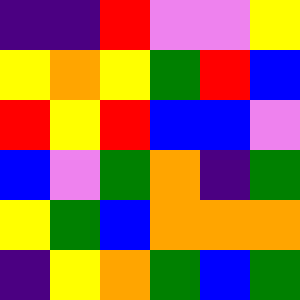[["indigo", "indigo", "red", "violet", "violet", "yellow"], ["yellow", "orange", "yellow", "green", "red", "blue"], ["red", "yellow", "red", "blue", "blue", "violet"], ["blue", "violet", "green", "orange", "indigo", "green"], ["yellow", "green", "blue", "orange", "orange", "orange"], ["indigo", "yellow", "orange", "green", "blue", "green"]]